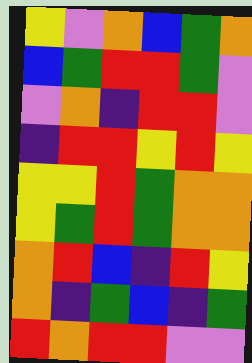[["yellow", "violet", "orange", "blue", "green", "orange"], ["blue", "green", "red", "red", "green", "violet"], ["violet", "orange", "indigo", "red", "red", "violet"], ["indigo", "red", "red", "yellow", "red", "yellow"], ["yellow", "yellow", "red", "green", "orange", "orange"], ["yellow", "green", "red", "green", "orange", "orange"], ["orange", "red", "blue", "indigo", "red", "yellow"], ["orange", "indigo", "green", "blue", "indigo", "green"], ["red", "orange", "red", "red", "violet", "violet"]]